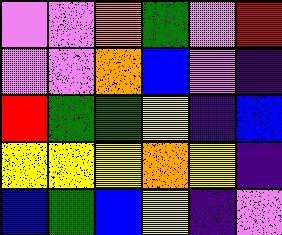[["violet", "violet", "orange", "green", "violet", "red"], ["violet", "violet", "orange", "blue", "violet", "indigo"], ["red", "green", "green", "yellow", "indigo", "blue"], ["yellow", "yellow", "yellow", "orange", "yellow", "indigo"], ["blue", "green", "blue", "yellow", "indigo", "violet"]]